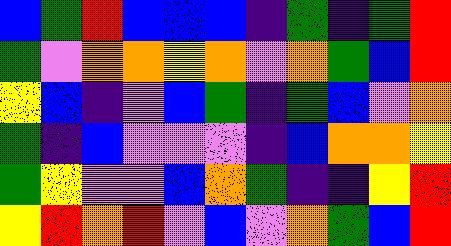[["blue", "green", "red", "blue", "blue", "blue", "indigo", "green", "indigo", "green", "red"], ["green", "violet", "orange", "orange", "yellow", "orange", "violet", "orange", "green", "blue", "red"], ["yellow", "blue", "indigo", "violet", "blue", "green", "indigo", "green", "blue", "violet", "orange"], ["green", "indigo", "blue", "violet", "violet", "violet", "indigo", "blue", "orange", "orange", "yellow"], ["green", "yellow", "violet", "violet", "blue", "orange", "green", "indigo", "indigo", "yellow", "red"], ["yellow", "red", "orange", "red", "violet", "blue", "violet", "orange", "green", "blue", "red"]]